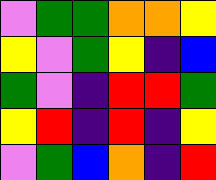[["violet", "green", "green", "orange", "orange", "yellow"], ["yellow", "violet", "green", "yellow", "indigo", "blue"], ["green", "violet", "indigo", "red", "red", "green"], ["yellow", "red", "indigo", "red", "indigo", "yellow"], ["violet", "green", "blue", "orange", "indigo", "red"]]